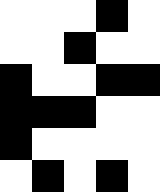[["white", "white", "white", "black", "white"], ["white", "white", "black", "white", "white"], ["black", "white", "white", "black", "black"], ["black", "black", "black", "white", "white"], ["black", "white", "white", "white", "white"], ["white", "black", "white", "black", "white"]]